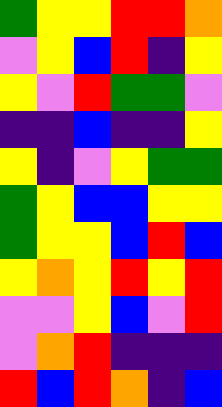[["green", "yellow", "yellow", "red", "red", "orange"], ["violet", "yellow", "blue", "red", "indigo", "yellow"], ["yellow", "violet", "red", "green", "green", "violet"], ["indigo", "indigo", "blue", "indigo", "indigo", "yellow"], ["yellow", "indigo", "violet", "yellow", "green", "green"], ["green", "yellow", "blue", "blue", "yellow", "yellow"], ["green", "yellow", "yellow", "blue", "red", "blue"], ["yellow", "orange", "yellow", "red", "yellow", "red"], ["violet", "violet", "yellow", "blue", "violet", "red"], ["violet", "orange", "red", "indigo", "indigo", "indigo"], ["red", "blue", "red", "orange", "indigo", "blue"]]